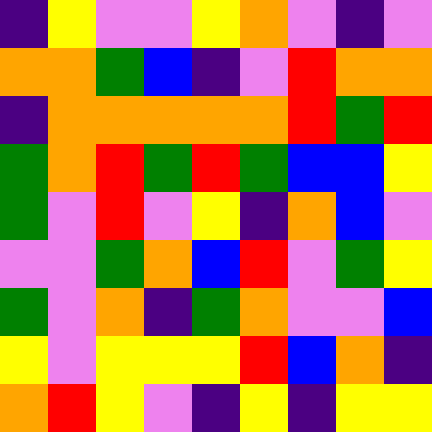[["indigo", "yellow", "violet", "violet", "yellow", "orange", "violet", "indigo", "violet"], ["orange", "orange", "green", "blue", "indigo", "violet", "red", "orange", "orange"], ["indigo", "orange", "orange", "orange", "orange", "orange", "red", "green", "red"], ["green", "orange", "red", "green", "red", "green", "blue", "blue", "yellow"], ["green", "violet", "red", "violet", "yellow", "indigo", "orange", "blue", "violet"], ["violet", "violet", "green", "orange", "blue", "red", "violet", "green", "yellow"], ["green", "violet", "orange", "indigo", "green", "orange", "violet", "violet", "blue"], ["yellow", "violet", "yellow", "yellow", "yellow", "red", "blue", "orange", "indigo"], ["orange", "red", "yellow", "violet", "indigo", "yellow", "indigo", "yellow", "yellow"]]